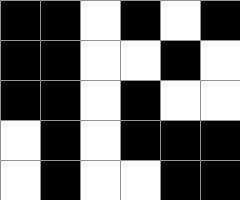[["black", "black", "white", "black", "white", "black"], ["black", "black", "white", "white", "black", "white"], ["black", "black", "white", "black", "white", "white"], ["white", "black", "white", "black", "black", "black"], ["white", "black", "white", "white", "black", "black"]]